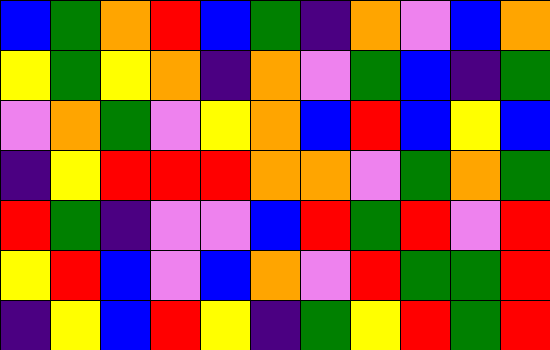[["blue", "green", "orange", "red", "blue", "green", "indigo", "orange", "violet", "blue", "orange"], ["yellow", "green", "yellow", "orange", "indigo", "orange", "violet", "green", "blue", "indigo", "green"], ["violet", "orange", "green", "violet", "yellow", "orange", "blue", "red", "blue", "yellow", "blue"], ["indigo", "yellow", "red", "red", "red", "orange", "orange", "violet", "green", "orange", "green"], ["red", "green", "indigo", "violet", "violet", "blue", "red", "green", "red", "violet", "red"], ["yellow", "red", "blue", "violet", "blue", "orange", "violet", "red", "green", "green", "red"], ["indigo", "yellow", "blue", "red", "yellow", "indigo", "green", "yellow", "red", "green", "red"]]